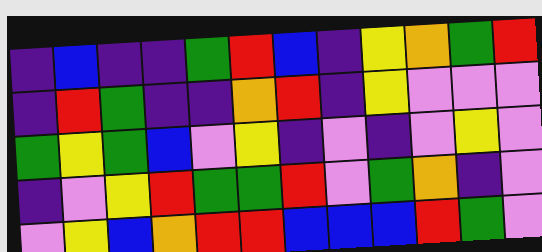[["indigo", "blue", "indigo", "indigo", "green", "red", "blue", "indigo", "yellow", "orange", "green", "red"], ["indigo", "red", "green", "indigo", "indigo", "orange", "red", "indigo", "yellow", "violet", "violet", "violet"], ["green", "yellow", "green", "blue", "violet", "yellow", "indigo", "violet", "indigo", "violet", "yellow", "violet"], ["indigo", "violet", "yellow", "red", "green", "green", "red", "violet", "green", "orange", "indigo", "violet"], ["violet", "yellow", "blue", "orange", "red", "red", "blue", "blue", "blue", "red", "green", "violet"]]